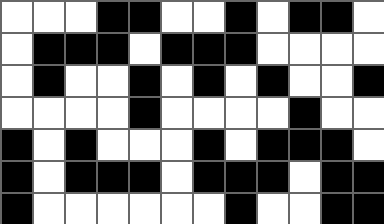[["white", "white", "white", "black", "black", "white", "white", "black", "white", "black", "black", "white"], ["white", "black", "black", "black", "white", "black", "black", "black", "white", "white", "white", "white"], ["white", "black", "white", "white", "black", "white", "black", "white", "black", "white", "white", "black"], ["white", "white", "white", "white", "black", "white", "white", "white", "white", "black", "white", "white"], ["black", "white", "black", "white", "white", "white", "black", "white", "black", "black", "black", "white"], ["black", "white", "black", "black", "black", "white", "black", "black", "black", "white", "black", "black"], ["black", "white", "white", "white", "white", "white", "white", "black", "white", "white", "black", "black"]]